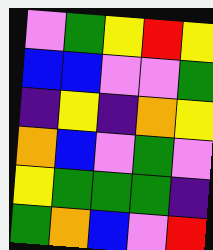[["violet", "green", "yellow", "red", "yellow"], ["blue", "blue", "violet", "violet", "green"], ["indigo", "yellow", "indigo", "orange", "yellow"], ["orange", "blue", "violet", "green", "violet"], ["yellow", "green", "green", "green", "indigo"], ["green", "orange", "blue", "violet", "red"]]